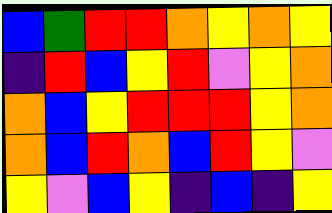[["blue", "green", "red", "red", "orange", "yellow", "orange", "yellow"], ["indigo", "red", "blue", "yellow", "red", "violet", "yellow", "orange"], ["orange", "blue", "yellow", "red", "red", "red", "yellow", "orange"], ["orange", "blue", "red", "orange", "blue", "red", "yellow", "violet"], ["yellow", "violet", "blue", "yellow", "indigo", "blue", "indigo", "yellow"]]